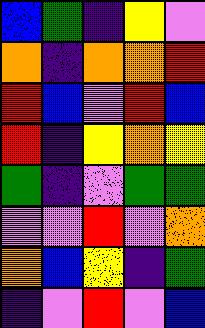[["blue", "green", "indigo", "yellow", "violet"], ["orange", "indigo", "orange", "orange", "red"], ["red", "blue", "violet", "red", "blue"], ["red", "indigo", "yellow", "orange", "yellow"], ["green", "indigo", "violet", "green", "green"], ["violet", "violet", "red", "violet", "orange"], ["orange", "blue", "yellow", "indigo", "green"], ["indigo", "violet", "red", "violet", "blue"]]